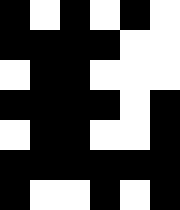[["black", "white", "black", "white", "black", "white"], ["black", "black", "black", "black", "white", "white"], ["white", "black", "black", "white", "white", "white"], ["black", "black", "black", "black", "white", "black"], ["white", "black", "black", "white", "white", "black"], ["black", "black", "black", "black", "black", "black"], ["black", "white", "white", "black", "white", "black"]]